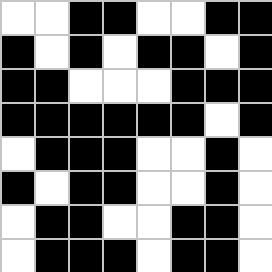[["white", "white", "black", "black", "white", "white", "black", "black"], ["black", "white", "black", "white", "black", "black", "white", "black"], ["black", "black", "white", "white", "white", "black", "black", "black"], ["black", "black", "black", "black", "black", "black", "white", "black"], ["white", "black", "black", "black", "white", "white", "black", "white"], ["black", "white", "black", "black", "white", "white", "black", "white"], ["white", "black", "black", "white", "white", "black", "black", "white"], ["white", "black", "black", "black", "white", "black", "black", "white"]]